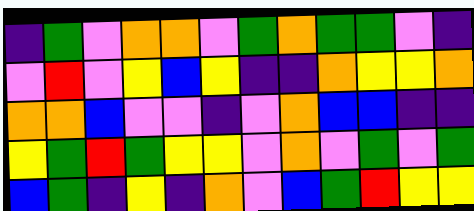[["indigo", "green", "violet", "orange", "orange", "violet", "green", "orange", "green", "green", "violet", "indigo"], ["violet", "red", "violet", "yellow", "blue", "yellow", "indigo", "indigo", "orange", "yellow", "yellow", "orange"], ["orange", "orange", "blue", "violet", "violet", "indigo", "violet", "orange", "blue", "blue", "indigo", "indigo"], ["yellow", "green", "red", "green", "yellow", "yellow", "violet", "orange", "violet", "green", "violet", "green"], ["blue", "green", "indigo", "yellow", "indigo", "orange", "violet", "blue", "green", "red", "yellow", "yellow"]]